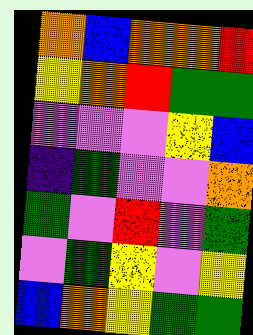[["orange", "blue", "orange", "orange", "red"], ["yellow", "orange", "red", "green", "green"], ["violet", "violet", "violet", "yellow", "blue"], ["indigo", "green", "violet", "violet", "orange"], ["green", "violet", "red", "violet", "green"], ["violet", "green", "yellow", "violet", "yellow"], ["blue", "orange", "yellow", "green", "green"]]